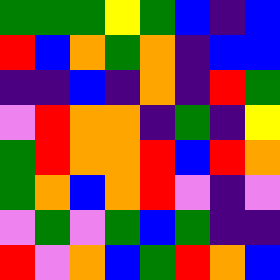[["green", "green", "green", "yellow", "green", "blue", "indigo", "blue"], ["red", "blue", "orange", "green", "orange", "indigo", "blue", "blue"], ["indigo", "indigo", "blue", "indigo", "orange", "indigo", "red", "green"], ["violet", "red", "orange", "orange", "indigo", "green", "indigo", "yellow"], ["green", "red", "orange", "orange", "red", "blue", "red", "orange"], ["green", "orange", "blue", "orange", "red", "violet", "indigo", "violet"], ["violet", "green", "violet", "green", "blue", "green", "indigo", "indigo"], ["red", "violet", "orange", "blue", "green", "red", "orange", "blue"]]